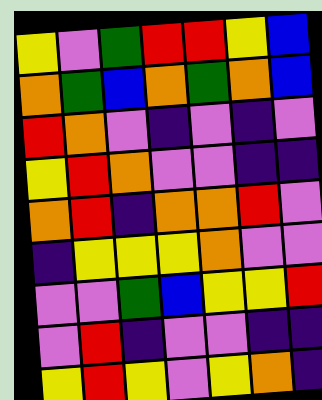[["yellow", "violet", "green", "red", "red", "yellow", "blue"], ["orange", "green", "blue", "orange", "green", "orange", "blue"], ["red", "orange", "violet", "indigo", "violet", "indigo", "violet"], ["yellow", "red", "orange", "violet", "violet", "indigo", "indigo"], ["orange", "red", "indigo", "orange", "orange", "red", "violet"], ["indigo", "yellow", "yellow", "yellow", "orange", "violet", "violet"], ["violet", "violet", "green", "blue", "yellow", "yellow", "red"], ["violet", "red", "indigo", "violet", "violet", "indigo", "indigo"], ["yellow", "red", "yellow", "violet", "yellow", "orange", "indigo"]]